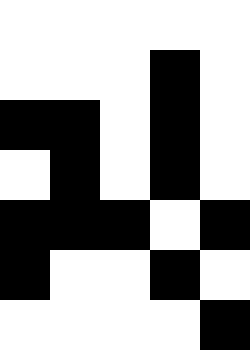[["white", "white", "white", "white", "white"], ["white", "white", "white", "black", "white"], ["black", "black", "white", "black", "white"], ["white", "black", "white", "black", "white"], ["black", "black", "black", "white", "black"], ["black", "white", "white", "black", "white"], ["white", "white", "white", "white", "black"]]